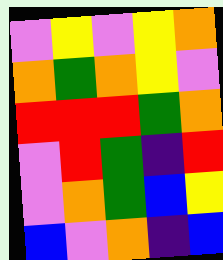[["violet", "yellow", "violet", "yellow", "orange"], ["orange", "green", "orange", "yellow", "violet"], ["red", "red", "red", "green", "orange"], ["violet", "red", "green", "indigo", "red"], ["violet", "orange", "green", "blue", "yellow"], ["blue", "violet", "orange", "indigo", "blue"]]